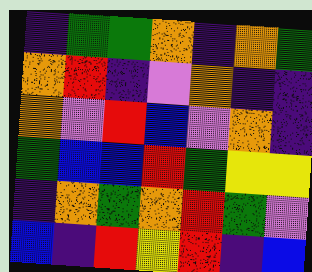[["indigo", "green", "green", "orange", "indigo", "orange", "green"], ["orange", "red", "indigo", "violet", "orange", "indigo", "indigo"], ["orange", "violet", "red", "blue", "violet", "orange", "indigo"], ["green", "blue", "blue", "red", "green", "yellow", "yellow"], ["indigo", "orange", "green", "orange", "red", "green", "violet"], ["blue", "indigo", "red", "yellow", "red", "indigo", "blue"]]